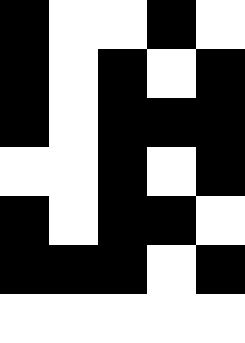[["black", "white", "white", "black", "white"], ["black", "white", "black", "white", "black"], ["black", "white", "black", "black", "black"], ["white", "white", "black", "white", "black"], ["black", "white", "black", "black", "white"], ["black", "black", "black", "white", "black"], ["white", "white", "white", "white", "white"]]